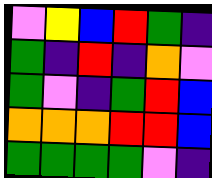[["violet", "yellow", "blue", "red", "green", "indigo"], ["green", "indigo", "red", "indigo", "orange", "violet"], ["green", "violet", "indigo", "green", "red", "blue"], ["orange", "orange", "orange", "red", "red", "blue"], ["green", "green", "green", "green", "violet", "indigo"]]